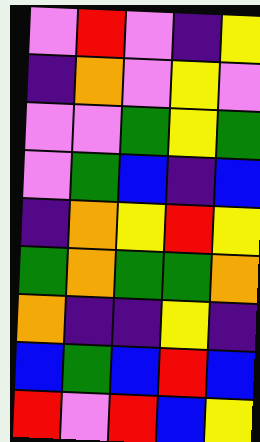[["violet", "red", "violet", "indigo", "yellow"], ["indigo", "orange", "violet", "yellow", "violet"], ["violet", "violet", "green", "yellow", "green"], ["violet", "green", "blue", "indigo", "blue"], ["indigo", "orange", "yellow", "red", "yellow"], ["green", "orange", "green", "green", "orange"], ["orange", "indigo", "indigo", "yellow", "indigo"], ["blue", "green", "blue", "red", "blue"], ["red", "violet", "red", "blue", "yellow"]]